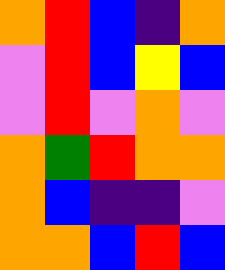[["orange", "red", "blue", "indigo", "orange"], ["violet", "red", "blue", "yellow", "blue"], ["violet", "red", "violet", "orange", "violet"], ["orange", "green", "red", "orange", "orange"], ["orange", "blue", "indigo", "indigo", "violet"], ["orange", "orange", "blue", "red", "blue"]]